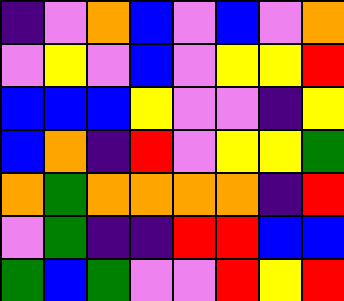[["indigo", "violet", "orange", "blue", "violet", "blue", "violet", "orange"], ["violet", "yellow", "violet", "blue", "violet", "yellow", "yellow", "red"], ["blue", "blue", "blue", "yellow", "violet", "violet", "indigo", "yellow"], ["blue", "orange", "indigo", "red", "violet", "yellow", "yellow", "green"], ["orange", "green", "orange", "orange", "orange", "orange", "indigo", "red"], ["violet", "green", "indigo", "indigo", "red", "red", "blue", "blue"], ["green", "blue", "green", "violet", "violet", "red", "yellow", "red"]]